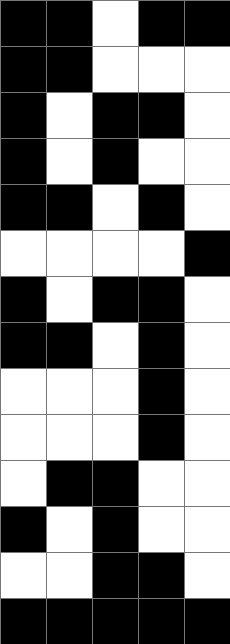[["black", "black", "white", "black", "black"], ["black", "black", "white", "white", "white"], ["black", "white", "black", "black", "white"], ["black", "white", "black", "white", "white"], ["black", "black", "white", "black", "white"], ["white", "white", "white", "white", "black"], ["black", "white", "black", "black", "white"], ["black", "black", "white", "black", "white"], ["white", "white", "white", "black", "white"], ["white", "white", "white", "black", "white"], ["white", "black", "black", "white", "white"], ["black", "white", "black", "white", "white"], ["white", "white", "black", "black", "white"], ["black", "black", "black", "black", "black"]]